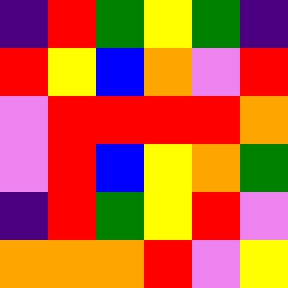[["indigo", "red", "green", "yellow", "green", "indigo"], ["red", "yellow", "blue", "orange", "violet", "red"], ["violet", "red", "red", "red", "red", "orange"], ["violet", "red", "blue", "yellow", "orange", "green"], ["indigo", "red", "green", "yellow", "red", "violet"], ["orange", "orange", "orange", "red", "violet", "yellow"]]